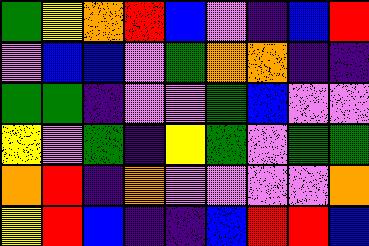[["green", "yellow", "orange", "red", "blue", "violet", "indigo", "blue", "red"], ["violet", "blue", "blue", "violet", "green", "orange", "orange", "indigo", "indigo"], ["green", "green", "indigo", "violet", "violet", "green", "blue", "violet", "violet"], ["yellow", "violet", "green", "indigo", "yellow", "green", "violet", "green", "green"], ["orange", "red", "indigo", "orange", "violet", "violet", "violet", "violet", "orange"], ["yellow", "red", "blue", "indigo", "indigo", "blue", "red", "red", "blue"]]